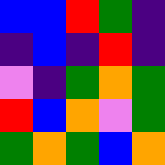[["blue", "blue", "red", "green", "indigo"], ["indigo", "blue", "indigo", "red", "indigo"], ["violet", "indigo", "green", "orange", "green"], ["red", "blue", "orange", "violet", "green"], ["green", "orange", "green", "blue", "orange"]]